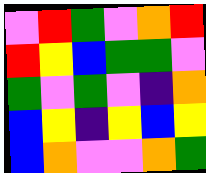[["violet", "red", "green", "violet", "orange", "red"], ["red", "yellow", "blue", "green", "green", "violet"], ["green", "violet", "green", "violet", "indigo", "orange"], ["blue", "yellow", "indigo", "yellow", "blue", "yellow"], ["blue", "orange", "violet", "violet", "orange", "green"]]